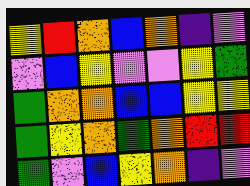[["yellow", "red", "orange", "blue", "orange", "indigo", "violet"], ["violet", "blue", "yellow", "violet", "violet", "yellow", "green"], ["green", "orange", "orange", "blue", "blue", "yellow", "yellow"], ["green", "yellow", "orange", "green", "orange", "red", "red"], ["green", "violet", "blue", "yellow", "orange", "indigo", "violet"]]